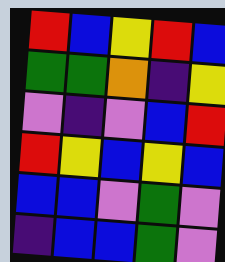[["red", "blue", "yellow", "red", "blue"], ["green", "green", "orange", "indigo", "yellow"], ["violet", "indigo", "violet", "blue", "red"], ["red", "yellow", "blue", "yellow", "blue"], ["blue", "blue", "violet", "green", "violet"], ["indigo", "blue", "blue", "green", "violet"]]